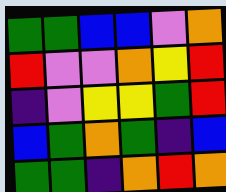[["green", "green", "blue", "blue", "violet", "orange"], ["red", "violet", "violet", "orange", "yellow", "red"], ["indigo", "violet", "yellow", "yellow", "green", "red"], ["blue", "green", "orange", "green", "indigo", "blue"], ["green", "green", "indigo", "orange", "red", "orange"]]